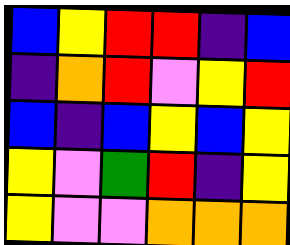[["blue", "yellow", "red", "red", "indigo", "blue"], ["indigo", "orange", "red", "violet", "yellow", "red"], ["blue", "indigo", "blue", "yellow", "blue", "yellow"], ["yellow", "violet", "green", "red", "indigo", "yellow"], ["yellow", "violet", "violet", "orange", "orange", "orange"]]